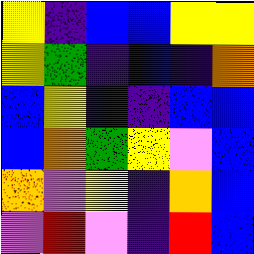[["yellow", "indigo", "blue", "blue", "yellow", "yellow"], ["yellow", "green", "indigo", "blue", "indigo", "orange"], ["blue", "yellow", "indigo", "indigo", "blue", "blue"], ["blue", "orange", "green", "yellow", "violet", "blue"], ["orange", "violet", "yellow", "indigo", "orange", "blue"], ["violet", "red", "violet", "indigo", "red", "blue"]]